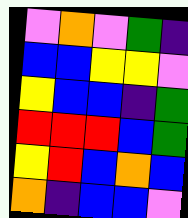[["violet", "orange", "violet", "green", "indigo"], ["blue", "blue", "yellow", "yellow", "violet"], ["yellow", "blue", "blue", "indigo", "green"], ["red", "red", "red", "blue", "green"], ["yellow", "red", "blue", "orange", "blue"], ["orange", "indigo", "blue", "blue", "violet"]]